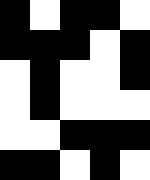[["black", "white", "black", "black", "white"], ["black", "black", "black", "white", "black"], ["white", "black", "white", "white", "black"], ["white", "black", "white", "white", "white"], ["white", "white", "black", "black", "black"], ["black", "black", "white", "black", "white"]]